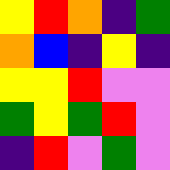[["yellow", "red", "orange", "indigo", "green"], ["orange", "blue", "indigo", "yellow", "indigo"], ["yellow", "yellow", "red", "violet", "violet"], ["green", "yellow", "green", "red", "violet"], ["indigo", "red", "violet", "green", "violet"]]